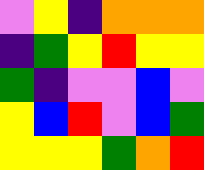[["violet", "yellow", "indigo", "orange", "orange", "orange"], ["indigo", "green", "yellow", "red", "yellow", "yellow"], ["green", "indigo", "violet", "violet", "blue", "violet"], ["yellow", "blue", "red", "violet", "blue", "green"], ["yellow", "yellow", "yellow", "green", "orange", "red"]]